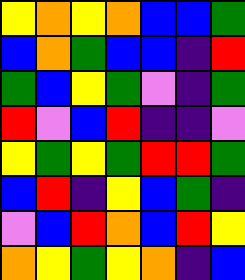[["yellow", "orange", "yellow", "orange", "blue", "blue", "green"], ["blue", "orange", "green", "blue", "blue", "indigo", "red"], ["green", "blue", "yellow", "green", "violet", "indigo", "green"], ["red", "violet", "blue", "red", "indigo", "indigo", "violet"], ["yellow", "green", "yellow", "green", "red", "red", "green"], ["blue", "red", "indigo", "yellow", "blue", "green", "indigo"], ["violet", "blue", "red", "orange", "blue", "red", "yellow"], ["orange", "yellow", "green", "yellow", "orange", "indigo", "blue"]]